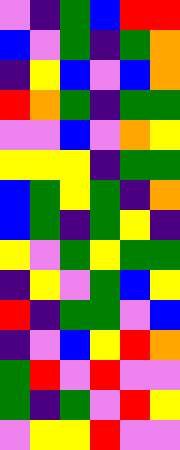[["violet", "indigo", "green", "blue", "red", "red"], ["blue", "violet", "green", "indigo", "green", "orange"], ["indigo", "yellow", "blue", "violet", "blue", "orange"], ["red", "orange", "green", "indigo", "green", "green"], ["violet", "violet", "blue", "violet", "orange", "yellow"], ["yellow", "yellow", "yellow", "indigo", "green", "green"], ["blue", "green", "yellow", "green", "indigo", "orange"], ["blue", "green", "indigo", "green", "yellow", "indigo"], ["yellow", "violet", "green", "yellow", "green", "green"], ["indigo", "yellow", "violet", "green", "blue", "yellow"], ["red", "indigo", "green", "green", "violet", "blue"], ["indigo", "violet", "blue", "yellow", "red", "orange"], ["green", "red", "violet", "red", "violet", "violet"], ["green", "indigo", "green", "violet", "red", "yellow"], ["violet", "yellow", "yellow", "red", "violet", "violet"]]